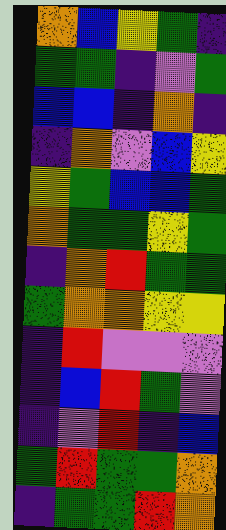[["orange", "blue", "yellow", "green", "indigo"], ["green", "green", "indigo", "violet", "green"], ["blue", "blue", "indigo", "orange", "indigo"], ["indigo", "orange", "violet", "blue", "yellow"], ["yellow", "green", "blue", "blue", "green"], ["orange", "green", "green", "yellow", "green"], ["indigo", "orange", "red", "green", "green"], ["green", "orange", "orange", "yellow", "yellow"], ["indigo", "red", "violet", "violet", "violet"], ["indigo", "blue", "red", "green", "violet"], ["indigo", "violet", "red", "indigo", "blue"], ["green", "red", "green", "green", "orange"], ["indigo", "green", "green", "red", "orange"]]